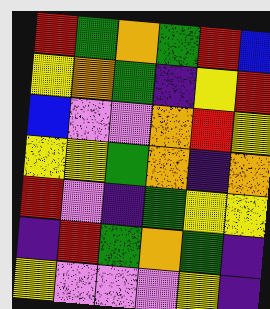[["red", "green", "orange", "green", "red", "blue"], ["yellow", "orange", "green", "indigo", "yellow", "red"], ["blue", "violet", "violet", "orange", "red", "yellow"], ["yellow", "yellow", "green", "orange", "indigo", "orange"], ["red", "violet", "indigo", "green", "yellow", "yellow"], ["indigo", "red", "green", "orange", "green", "indigo"], ["yellow", "violet", "violet", "violet", "yellow", "indigo"]]